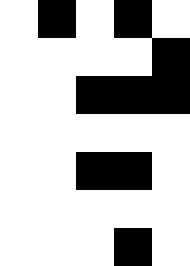[["white", "black", "white", "black", "white"], ["white", "white", "white", "white", "black"], ["white", "white", "black", "black", "black"], ["white", "white", "white", "white", "white"], ["white", "white", "black", "black", "white"], ["white", "white", "white", "white", "white"], ["white", "white", "white", "black", "white"]]